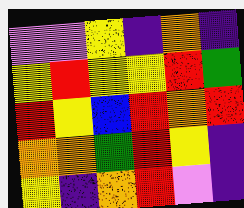[["violet", "violet", "yellow", "indigo", "orange", "indigo"], ["yellow", "red", "yellow", "yellow", "red", "green"], ["red", "yellow", "blue", "red", "orange", "red"], ["orange", "orange", "green", "red", "yellow", "indigo"], ["yellow", "indigo", "orange", "red", "violet", "indigo"]]